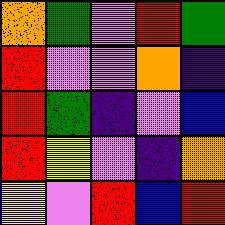[["orange", "green", "violet", "red", "green"], ["red", "violet", "violet", "orange", "indigo"], ["red", "green", "indigo", "violet", "blue"], ["red", "yellow", "violet", "indigo", "orange"], ["yellow", "violet", "red", "blue", "red"]]